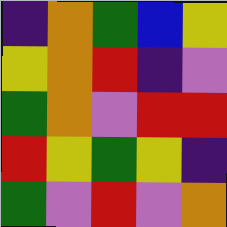[["indigo", "orange", "green", "blue", "yellow"], ["yellow", "orange", "red", "indigo", "violet"], ["green", "orange", "violet", "red", "red"], ["red", "yellow", "green", "yellow", "indigo"], ["green", "violet", "red", "violet", "orange"]]